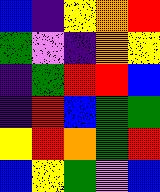[["blue", "indigo", "yellow", "orange", "red"], ["green", "violet", "indigo", "orange", "yellow"], ["indigo", "green", "red", "red", "blue"], ["indigo", "red", "blue", "green", "green"], ["yellow", "red", "orange", "green", "red"], ["blue", "yellow", "green", "violet", "blue"]]